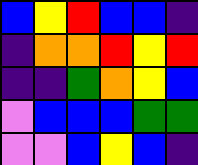[["blue", "yellow", "red", "blue", "blue", "indigo"], ["indigo", "orange", "orange", "red", "yellow", "red"], ["indigo", "indigo", "green", "orange", "yellow", "blue"], ["violet", "blue", "blue", "blue", "green", "green"], ["violet", "violet", "blue", "yellow", "blue", "indigo"]]